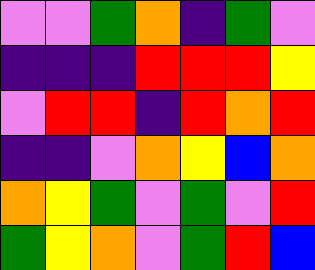[["violet", "violet", "green", "orange", "indigo", "green", "violet"], ["indigo", "indigo", "indigo", "red", "red", "red", "yellow"], ["violet", "red", "red", "indigo", "red", "orange", "red"], ["indigo", "indigo", "violet", "orange", "yellow", "blue", "orange"], ["orange", "yellow", "green", "violet", "green", "violet", "red"], ["green", "yellow", "orange", "violet", "green", "red", "blue"]]